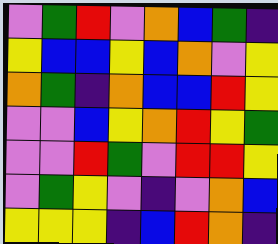[["violet", "green", "red", "violet", "orange", "blue", "green", "indigo"], ["yellow", "blue", "blue", "yellow", "blue", "orange", "violet", "yellow"], ["orange", "green", "indigo", "orange", "blue", "blue", "red", "yellow"], ["violet", "violet", "blue", "yellow", "orange", "red", "yellow", "green"], ["violet", "violet", "red", "green", "violet", "red", "red", "yellow"], ["violet", "green", "yellow", "violet", "indigo", "violet", "orange", "blue"], ["yellow", "yellow", "yellow", "indigo", "blue", "red", "orange", "indigo"]]